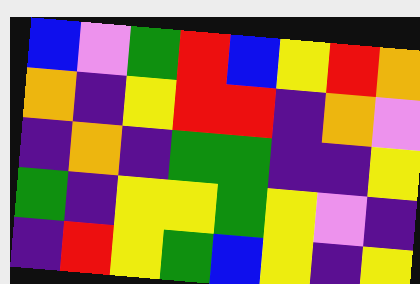[["blue", "violet", "green", "red", "blue", "yellow", "red", "orange"], ["orange", "indigo", "yellow", "red", "red", "indigo", "orange", "violet"], ["indigo", "orange", "indigo", "green", "green", "indigo", "indigo", "yellow"], ["green", "indigo", "yellow", "yellow", "green", "yellow", "violet", "indigo"], ["indigo", "red", "yellow", "green", "blue", "yellow", "indigo", "yellow"]]